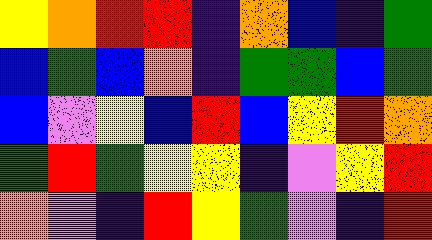[["yellow", "orange", "red", "red", "indigo", "orange", "blue", "indigo", "green"], ["blue", "green", "blue", "orange", "indigo", "green", "green", "blue", "green"], ["blue", "violet", "yellow", "blue", "red", "blue", "yellow", "red", "orange"], ["green", "red", "green", "yellow", "yellow", "indigo", "violet", "yellow", "red"], ["orange", "violet", "indigo", "red", "yellow", "green", "violet", "indigo", "red"]]